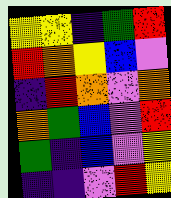[["yellow", "yellow", "indigo", "green", "red"], ["red", "orange", "yellow", "blue", "violet"], ["indigo", "red", "orange", "violet", "orange"], ["orange", "green", "blue", "violet", "red"], ["green", "indigo", "blue", "violet", "yellow"], ["indigo", "indigo", "violet", "red", "yellow"]]